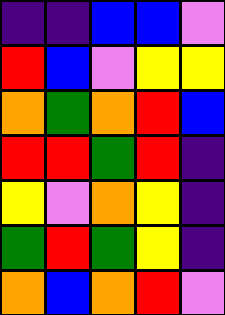[["indigo", "indigo", "blue", "blue", "violet"], ["red", "blue", "violet", "yellow", "yellow"], ["orange", "green", "orange", "red", "blue"], ["red", "red", "green", "red", "indigo"], ["yellow", "violet", "orange", "yellow", "indigo"], ["green", "red", "green", "yellow", "indigo"], ["orange", "blue", "orange", "red", "violet"]]